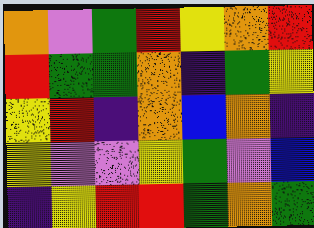[["orange", "violet", "green", "red", "yellow", "orange", "red"], ["red", "green", "green", "orange", "indigo", "green", "yellow"], ["yellow", "red", "indigo", "orange", "blue", "orange", "indigo"], ["yellow", "violet", "violet", "yellow", "green", "violet", "blue"], ["indigo", "yellow", "red", "red", "green", "orange", "green"]]